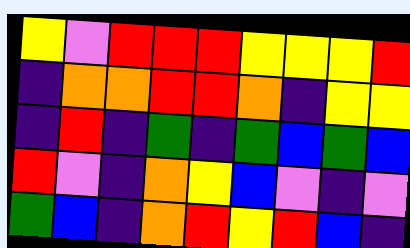[["yellow", "violet", "red", "red", "red", "yellow", "yellow", "yellow", "red"], ["indigo", "orange", "orange", "red", "red", "orange", "indigo", "yellow", "yellow"], ["indigo", "red", "indigo", "green", "indigo", "green", "blue", "green", "blue"], ["red", "violet", "indigo", "orange", "yellow", "blue", "violet", "indigo", "violet"], ["green", "blue", "indigo", "orange", "red", "yellow", "red", "blue", "indigo"]]